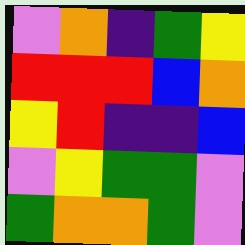[["violet", "orange", "indigo", "green", "yellow"], ["red", "red", "red", "blue", "orange"], ["yellow", "red", "indigo", "indigo", "blue"], ["violet", "yellow", "green", "green", "violet"], ["green", "orange", "orange", "green", "violet"]]